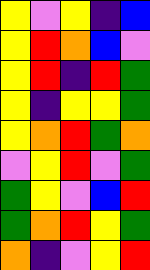[["yellow", "violet", "yellow", "indigo", "blue"], ["yellow", "red", "orange", "blue", "violet"], ["yellow", "red", "indigo", "red", "green"], ["yellow", "indigo", "yellow", "yellow", "green"], ["yellow", "orange", "red", "green", "orange"], ["violet", "yellow", "red", "violet", "green"], ["green", "yellow", "violet", "blue", "red"], ["green", "orange", "red", "yellow", "green"], ["orange", "indigo", "violet", "yellow", "red"]]